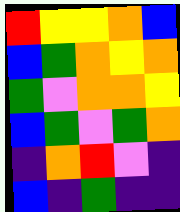[["red", "yellow", "yellow", "orange", "blue"], ["blue", "green", "orange", "yellow", "orange"], ["green", "violet", "orange", "orange", "yellow"], ["blue", "green", "violet", "green", "orange"], ["indigo", "orange", "red", "violet", "indigo"], ["blue", "indigo", "green", "indigo", "indigo"]]